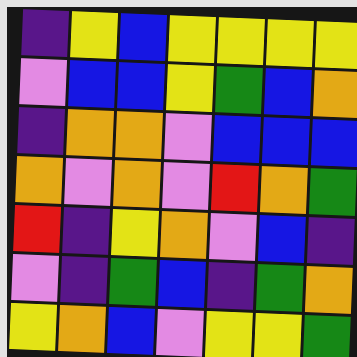[["indigo", "yellow", "blue", "yellow", "yellow", "yellow", "yellow"], ["violet", "blue", "blue", "yellow", "green", "blue", "orange"], ["indigo", "orange", "orange", "violet", "blue", "blue", "blue"], ["orange", "violet", "orange", "violet", "red", "orange", "green"], ["red", "indigo", "yellow", "orange", "violet", "blue", "indigo"], ["violet", "indigo", "green", "blue", "indigo", "green", "orange"], ["yellow", "orange", "blue", "violet", "yellow", "yellow", "green"]]